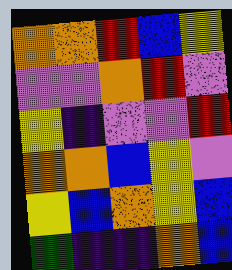[["orange", "orange", "red", "blue", "yellow"], ["violet", "violet", "orange", "red", "violet"], ["yellow", "indigo", "violet", "violet", "red"], ["orange", "orange", "blue", "yellow", "violet"], ["yellow", "blue", "orange", "yellow", "blue"], ["green", "indigo", "indigo", "orange", "blue"]]